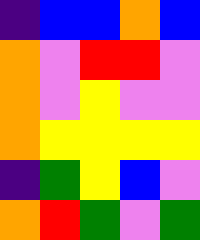[["indigo", "blue", "blue", "orange", "blue"], ["orange", "violet", "red", "red", "violet"], ["orange", "violet", "yellow", "violet", "violet"], ["orange", "yellow", "yellow", "yellow", "yellow"], ["indigo", "green", "yellow", "blue", "violet"], ["orange", "red", "green", "violet", "green"]]